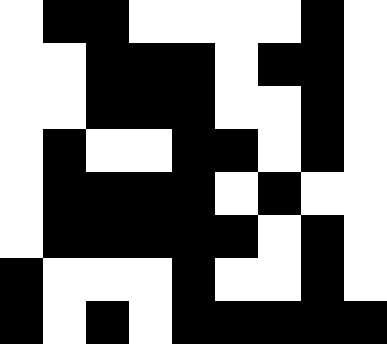[["white", "black", "black", "white", "white", "white", "white", "black", "white"], ["white", "white", "black", "black", "black", "white", "black", "black", "white"], ["white", "white", "black", "black", "black", "white", "white", "black", "white"], ["white", "black", "white", "white", "black", "black", "white", "black", "white"], ["white", "black", "black", "black", "black", "white", "black", "white", "white"], ["white", "black", "black", "black", "black", "black", "white", "black", "white"], ["black", "white", "white", "white", "black", "white", "white", "black", "white"], ["black", "white", "black", "white", "black", "black", "black", "black", "black"]]